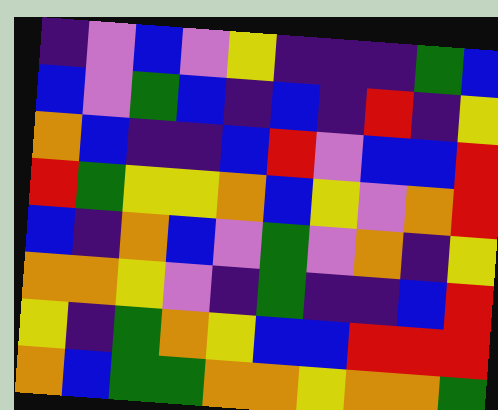[["indigo", "violet", "blue", "violet", "yellow", "indigo", "indigo", "indigo", "green", "blue"], ["blue", "violet", "green", "blue", "indigo", "blue", "indigo", "red", "indigo", "yellow"], ["orange", "blue", "indigo", "indigo", "blue", "red", "violet", "blue", "blue", "red"], ["red", "green", "yellow", "yellow", "orange", "blue", "yellow", "violet", "orange", "red"], ["blue", "indigo", "orange", "blue", "violet", "green", "violet", "orange", "indigo", "yellow"], ["orange", "orange", "yellow", "violet", "indigo", "green", "indigo", "indigo", "blue", "red"], ["yellow", "indigo", "green", "orange", "yellow", "blue", "blue", "red", "red", "red"], ["orange", "blue", "green", "green", "orange", "orange", "yellow", "orange", "orange", "green"]]